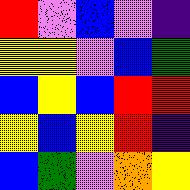[["red", "violet", "blue", "violet", "indigo"], ["yellow", "yellow", "violet", "blue", "green"], ["blue", "yellow", "blue", "red", "red"], ["yellow", "blue", "yellow", "red", "indigo"], ["blue", "green", "violet", "orange", "yellow"]]